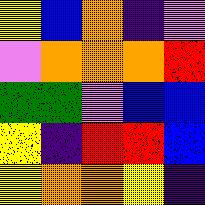[["yellow", "blue", "orange", "indigo", "violet"], ["violet", "orange", "orange", "orange", "red"], ["green", "green", "violet", "blue", "blue"], ["yellow", "indigo", "red", "red", "blue"], ["yellow", "orange", "orange", "yellow", "indigo"]]